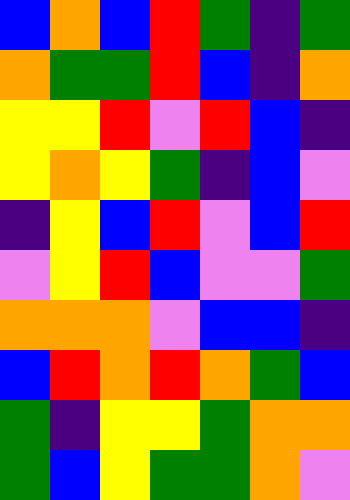[["blue", "orange", "blue", "red", "green", "indigo", "green"], ["orange", "green", "green", "red", "blue", "indigo", "orange"], ["yellow", "yellow", "red", "violet", "red", "blue", "indigo"], ["yellow", "orange", "yellow", "green", "indigo", "blue", "violet"], ["indigo", "yellow", "blue", "red", "violet", "blue", "red"], ["violet", "yellow", "red", "blue", "violet", "violet", "green"], ["orange", "orange", "orange", "violet", "blue", "blue", "indigo"], ["blue", "red", "orange", "red", "orange", "green", "blue"], ["green", "indigo", "yellow", "yellow", "green", "orange", "orange"], ["green", "blue", "yellow", "green", "green", "orange", "violet"]]